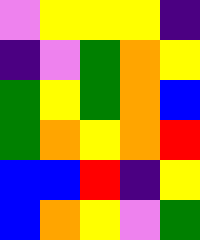[["violet", "yellow", "yellow", "yellow", "indigo"], ["indigo", "violet", "green", "orange", "yellow"], ["green", "yellow", "green", "orange", "blue"], ["green", "orange", "yellow", "orange", "red"], ["blue", "blue", "red", "indigo", "yellow"], ["blue", "orange", "yellow", "violet", "green"]]